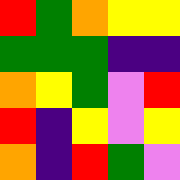[["red", "green", "orange", "yellow", "yellow"], ["green", "green", "green", "indigo", "indigo"], ["orange", "yellow", "green", "violet", "red"], ["red", "indigo", "yellow", "violet", "yellow"], ["orange", "indigo", "red", "green", "violet"]]